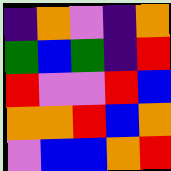[["indigo", "orange", "violet", "indigo", "orange"], ["green", "blue", "green", "indigo", "red"], ["red", "violet", "violet", "red", "blue"], ["orange", "orange", "red", "blue", "orange"], ["violet", "blue", "blue", "orange", "red"]]